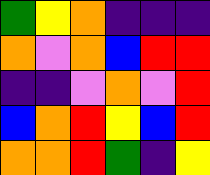[["green", "yellow", "orange", "indigo", "indigo", "indigo"], ["orange", "violet", "orange", "blue", "red", "red"], ["indigo", "indigo", "violet", "orange", "violet", "red"], ["blue", "orange", "red", "yellow", "blue", "red"], ["orange", "orange", "red", "green", "indigo", "yellow"]]